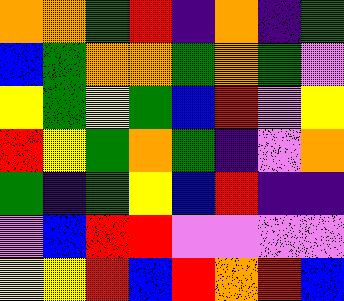[["orange", "orange", "green", "red", "indigo", "orange", "indigo", "green"], ["blue", "green", "orange", "orange", "green", "orange", "green", "violet"], ["yellow", "green", "yellow", "green", "blue", "red", "violet", "yellow"], ["red", "yellow", "green", "orange", "green", "indigo", "violet", "orange"], ["green", "indigo", "green", "yellow", "blue", "red", "indigo", "indigo"], ["violet", "blue", "red", "red", "violet", "violet", "violet", "violet"], ["yellow", "yellow", "red", "blue", "red", "orange", "red", "blue"]]